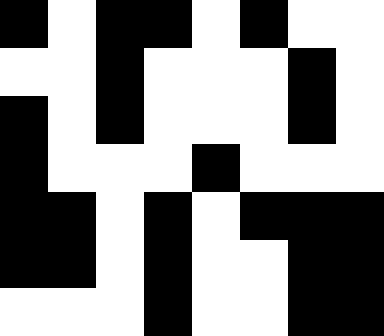[["black", "white", "black", "black", "white", "black", "white", "white"], ["white", "white", "black", "white", "white", "white", "black", "white"], ["black", "white", "black", "white", "white", "white", "black", "white"], ["black", "white", "white", "white", "black", "white", "white", "white"], ["black", "black", "white", "black", "white", "black", "black", "black"], ["black", "black", "white", "black", "white", "white", "black", "black"], ["white", "white", "white", "black", "white", "white", "black", "black"]]